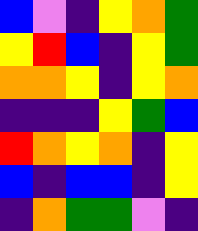[["blue", "violet", "indigo", "yellow", "orange", "green"], ["yellow", "red", "blue", "indigo", "yellow", "green"], ["orange", "orange", "yellow", "indigo", "yellow", "orange"], ["indigo", "indigo", "indigo", "yellow", "green", "blue"], ["red", "orange", "yellow", "orange", "indigo", "yellow"], ["blue", "indigo", "blue", "blue", "indigo", "yellow"], ["indigo", "orange", "green", "green", "violet", "indigo"]]